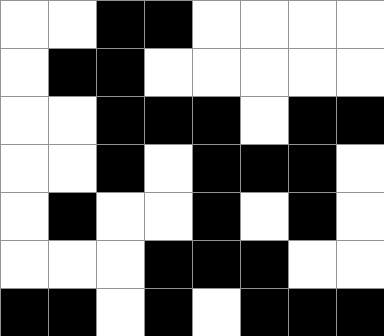[["white", "white", "black", "black", "white", "white", "white", "white"], ["white", "black", "black", "white", "white", "white", "white", "white"], ["white", "white", "black", "black", "black", "white", "black", "black"], ["white", "white", "black", "white", "black", "black", "black", "white"], ["white", "black", "white", "white", "black", "white", "black", "white"], ["white", "white", "white", "black", "black", "black", "white", "white"], ["black", "black", "white", "black", "white", "black", "black", "black"]]